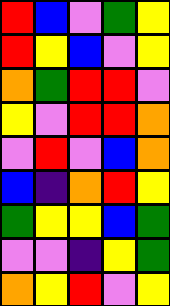[["red", "blue", "violet", "green", "yellow"], ["red", "yellow", "blue", "violet", "yellow"], ["orange", "green", "red", "red", "violet"], ["yellow", "violet", "red", "red", "orange"], ["violet", "red", "violet", "blue", "orange"], ["blue", "indigo", "orange", "red", "yellow"], ["green", "yellow", "yellow", "blue", "green"], ["violet", "violet", "indigo", "yellow", "green"], ["orange", "yellow", "red", "violet", "yellow"]]